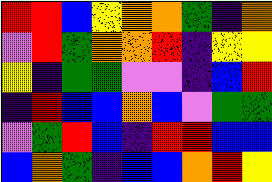[["red", "red", "blue", "yellow", "orange", "orange", "green", "indigo", "orange"], ["violet", "red", "green", "orange", "orange", "red", "indigo", "yellow", "yellow"], ["yellow", "indigo", "green", "green", "violet", "violet", "indigo", "blue", "red"], ["indigo", "red", "blue", "blue", "orange", "blue", "violet", "green", "green"], ["violet", "green", "red", "blue", "indigo", "red", "red", "blue", "blue"], ["blue", "orange", "green", "indigo", "blue", "blue", "orange", "red", "yellow"]]